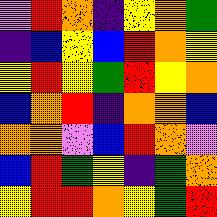[["violet", "red", "orange", "indigo", "yellow", "orange", "green"], ["indigo", "blue", "yellow", "blue", "red", "orange", "yellow"], ["yellow", "red", "yellow", "green", "red", "yellow", "orange"], ["blue", "orange", "red", "indigo", "orange", "orange", "blue"], ["orange", "orange", "violet", "blue", "red", "orange", "violet"], ["blue", "red", "green", "yellow", "indigo", "green", "orange"], ["yellow", "red", "red", "orange", "yellow", "green", "red"]]